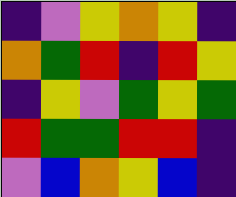[["indigo", "violet", "yellow", "orange", "yellow", "indigo"], ["orange", "green", "red", "indigo", "red", "yellow"], ["indigo", "yellow", "violet", "green", "yellow", "green"], ["red", "green", "green", "red", "red", "indigo"], ["violet", "blue", "orange", "yellow", "blue", "indigo"]]